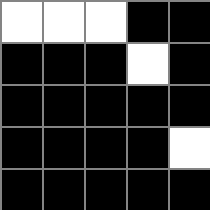[["white", "white", "white", "black", "black"], ["black", "black", "black", "white", "black"], ["black", "black", "black", "black", "black"], ["black", "black", "black", "black", "white"], ["black", "black", "black", "black", "black"]]